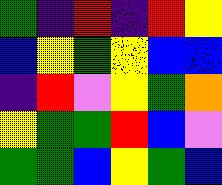[["green", "indigo", "red", "indigo", "red", "yellow"], ["blue", "yellow", "green", "yellow", "blue", "blue"], ["indigo", "red", "violet", "yellow", "green", "orange"], ["yellow", "green", "green", "red", "blue", "violet"], ["green", "green", "blue", "yellow", "green", "blue"]]